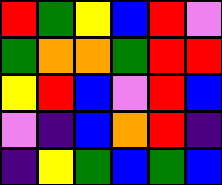[["red", "green", "yellow", "blue", "red", "violet"], ["green", "orange", "orange", "green", "red", "red"], ["yellow", "red", "blue", "violet", "red", "blue"], ["violet", "indigo", "blue", "orange", "red", "indigo"], ["indigo", "yellow", "green", "blue", "green", "blue"]]